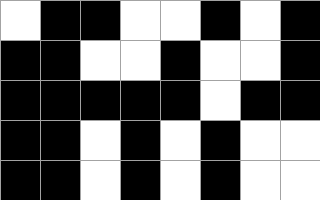[["white", "black", "black", "white", "white", "black", "white", "black"], ["black", "black", "white", "white", "black", "white", "white", "black"], ["black", "black", "black", "black", "black", "white", "black", "black"], ["black", "black", "white", "black", "white", "black", "white", "white"], ["black", "black", "white", "black", "white", "black", "white", "white"]]